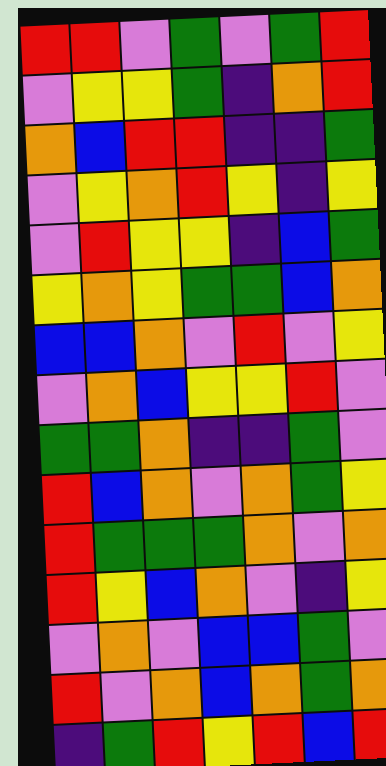[["red", "red", "violet", "green", "violet", "green", "red"], ["violet", "yellow", "yellow", "green", "indigo", "orange", "red"], ["orange", "blue", "red", "red", "indigo", "indigo", "green"], ["violet", "yellow", "orange", "red", "yellow", "indigo", "yellow"], ["violet", "red", "yellow", "yellow", "indigo", "blue", "green"], ["yellow", "orange", "yellow", "green", "green", "blue", "orange"], ["blue", "blue", "orange", "violet", "red", "violet", "yellow"], ["violet", "orange", "blue", "yellow", "yellow", "red", "violet"], ["green", "green", "orange", "indigo", "indigo", "green", "violet"], ["red", "blue", "orange", "violet", "orange", "green", "yellow"], ["red", "green", "green", "green", "orange", "violet", "orange"], ["red", "yellow", "blue", "orange", "violet", "indigo", "yellow"], ["violet", "orange", "violet", "blue", "blue", "green", "violet"], ["red", "violet", "orange", "blue", "orange", "green", "orange"], ["indigo", "green", "red", "yellow", "red", "blue", "red"]]